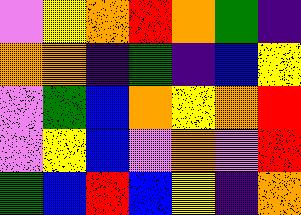[["violet", "yellow", "orange", "red", "orange", "green", "indigo"], ["orange", "orange", "indigo", "green", "indigo", "blue", "yellow"], ["violet", "green", "blue", "orange", "yellow", "orange", "red"], ["violet", "yellow", "blue", "violet", "orange", "violet", "red"], ["green", "blue", "red", "blue", "yellow", "indigo", "orange"]]